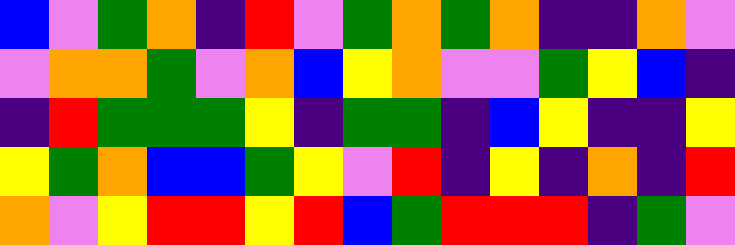[["blue", "violet", "green", "orange", "indigo", "red", "violet", "green", "orange", "green", "orange", "indigo", "indigo", "orange", "violet"], ["violet", "orange", "orange", "green", "violet", "orange", "blue", "yellow", "orange", "violet", "violet", "green", "yellow", "blue", "indigo"], ["indigo", "red", "green", "green", "green", "yellow", "indigo", "green", "green", "indigo", "blue", "yellow", "indigo", "indigo", "yellow"], ["yellow", "green", "orange", "blue", "blue", "green", "yellow", "violet", "red", "indigo", "yellow", "indigo", "orange", "indigo", "red"], ["orange", "violet", "yellow", "red", "red", "yellow", "red", "blue", "green", "red", "red", "red", "indigo", "green", "violet"]]